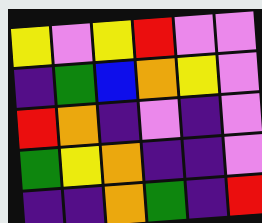[["yellow", "violet", "yellow", "red", "violet", "violet"], ["indigo", "green", "blue", "orange", "yellow", "violet"], ["red", "orange", "indigo", "violet", "indigo", "violet"], ["green", "yellow", "orange", "indigo", "indigo", "violet"], ["indigo", "indigo", "orange", "green", "indigo", "red"]]